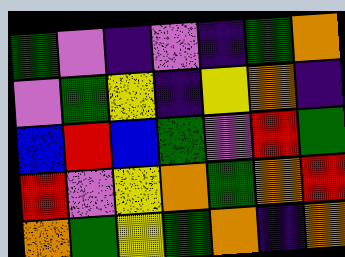[["green", "violet", "indigo", "violet", "indigo", "green", "orange"], ["violet", "green", "yellow", "indigo", "yellow", "orange", "indigo"], ["blue", "red", "blue", "green", "violet", "red", "green"], ["red", "violet", "yellow", "orange", "green", "orange", "red"], ["orange", "green", "yellow", "green", "orange", "indigo", "orange"]]